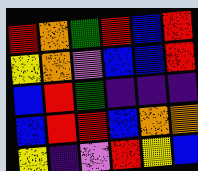[["red", "orange", "green", "red", "blue", "red"], ["yellow", "orange", "violet", "blue", "blue", "red"], ["blue", "red", "green", "indigo", "indigo", "indigo"], ["blue", "red", "red", "blue", "orange", "orange"], ["yellow", "indigo", "violet", "red", "yellow", "blue"]]